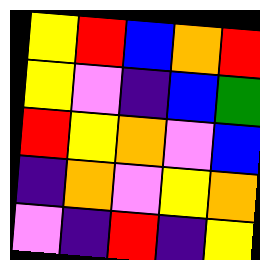[["yellow", "red", "blue", "orange", "red"], ["yellow", "violet", "indigo", "blue", "green"], ["red", "yellow", "orange", "violet", "blue"], ["indigo", "orange", "violet", "yellow", "orange"], ["violet", "indigo", "red", "indigo", "yellow"]]